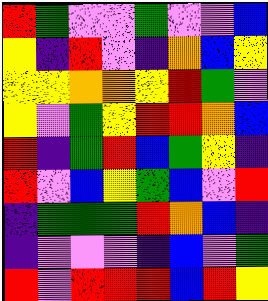[["red", "green", "violet", "violet", "green", "violet", "violet", "blue"], ["yellow", "indigo", "red", "violet", "indigo", "orange", "blue", "yellow"], ["yellow", "yellow", "orange", "orange", "yellow", "red", "green", "violet"], ["yellow", "violet", "green", "yellow", "red", "red", "orange", "blue"], ["red", "indigo", "green", "red", "blue", "green", "yellow", "indigo"], ["red", "violet", "blue", "yellow", "green", "blue", "violet", "red"], ["indigo", "green", "green", "green", "red", "orange", "blue", "indigo"], ["indigo", "violet", "violet", "violet", "indigo", "blue", "violet", "green"], ["red", "violet", "red", "red", "red", "blue", "red", "yellow"]]